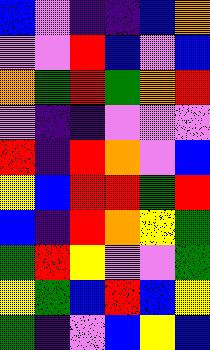[["blue", "violet", "indigo", "indigo", "blue", "orange"], ["violet", "violet", "red", "blue", "violet", "blue"], ["orange", "green", "red", "green", "orange", "red"], ["violet", "indigo", "indigo", "violet", "violet", "violet"], ["red", "indigo", "red", "orange", "violet", "blue"], ["yellow", "blue", "red", "red", "green", "red"], ["blue", "indigo", "red", "orange", "yellow", "green"], ["green", "red", "yellow", "violet", "violet", "green"], ["yellow", "green", "blue", "red", "blue", "yellow"], ["green", "indigo", "violet", "blue", "yellow", "blue"]]